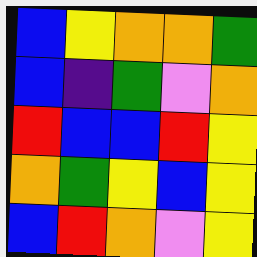[["blue", "yellow", "orange", "orange", "green"], ["blue", "indigo", "green", "violet", "orange"], ["red", "blue", "blue", "red", "yellow"], ["orange", "green", "yellow", "blue", "yellow"], ["blue", "red", "orange", "violet", "yellow"]]